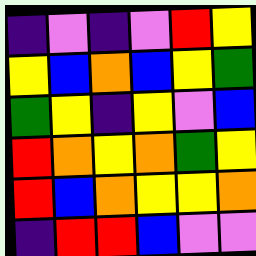[["indigo", "violet", "indigo", "violet", "red", "yellow"], ["yellow", "blue", "orange", "blue", "yellow", "green"], ["green", "yellow", "indigo", "yellow", "violet", "blue"], ["red", "orange", "yellow", "orange", "green", "yellow"], ["red", "blue", "orange", "yellow", "yellow", "orange"], ["indigo", "red", "red", "blue", "violet", "violet"]]